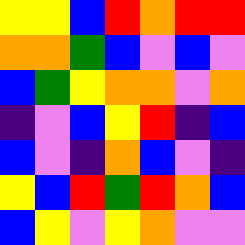[["yellow", "yellow", "blue", "red", "orange", "red", "red"], ["orange", "orange", "green", "blue", "violet", "blue", "violet"], ["blue", "green", "yellow", "orange", "orange", "violet", "orange"], ["indigo", "violet", "blue", "yellow", "red", "indigo", "blue"], ["blue", "violet", "indigo", "orange", "blue", "violet", "indigo"], ["yellow", "blue", "red", "green", "red", "orange", "blue"], ["blue", "yellow", "violet", "yellow", "orange", "violet", "violet"]]